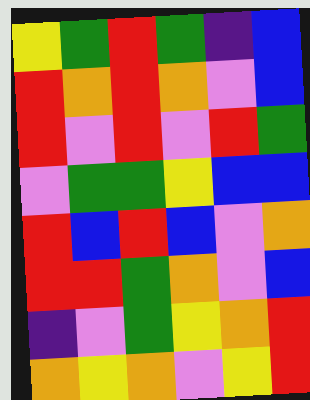[["yellow", "green", "red", "green", "indigo", "blue"], ["red", "orange", "red", "orange", "violet", "blue"], ["red", "violet", "red", "violet", "red", "green"], ["violet", "green", "green", "yellow", "blue", "blue"], ["red", "blue", "red", "blue", "violet", "orange"], ["red", "red", "green", "orange", "violet", "blue"], ["indigo", "violet", "green", "yellow", "orange", "red"], ["orange", "yellow", "orange", "violet", "yellow", "red"]]